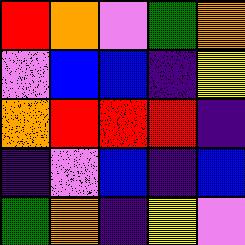[["red", "orange", "violet", "green", "orange"], ["violet", "blue", "blue", "indigo", "yellow"], ["orange", "red", "red", "red", "indigo"], ["indigo", "violet", "blue", "indigo", "blue"], ["green", "orange", "indigo", "yellow", "violet"]]